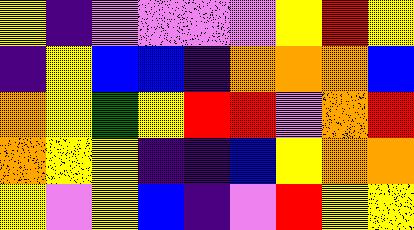[["yellow", "indigo", "violet", "violet", "violet", "violet", "yellow", "red", "yellow"], ["indigo", "yellow", "blue", "blue", "indigo", "orange", "orange", "orange", "blue"], ["orange", "yellow", "green", "yellow", "red", "red", "violet", "orange", "red"], ["orange", "yellow", "yellow", "indigo", "indigo", "blue", "yellow", "orange", "orange"], ["yellow", "violet", "yellow", "blue", "indigo", "violet", "red", "yellow", "yellow"]]